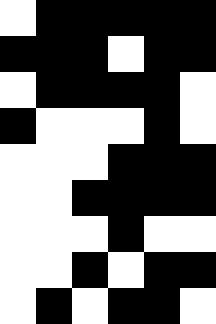[["white", "black", "black", "black", "black", "black"], ["black", "black", "black", "white", "black", "black"], ["white", "black", "black", "black", "black", "white"], ["black", "white", "white", "white", "black", "white"], ["white", "white", "white", "black", "black", "black"], ["white", "white", "black", "black", "black", "black"], ["white", "white", "white", "black", "white", "white"], ["white", "white", "black", "white", "black", "black"], ["white", "black", "white", "black", "black", "white"]]